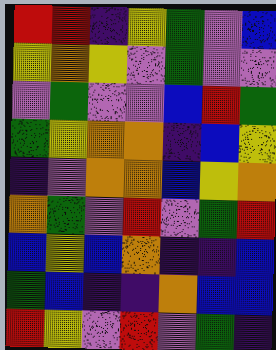[["red", "red", "indigo", "yellow", "green", "violet", "blue"], ["yellow", "orange", "yellow", "violet", "green", "violet", "violet"], ["violet", "green", "violet", "violet", "blue", "red", "green"], ["green", "yellow", "orange", "orange", "indigo", "blue", "yellow"], ["indigo", "violet", "orange", "orange", "blue", "yellow", "orange"], ["orange", "green", "violet", "red", "violet", "green", "red"], ["blue", "yellow", "blue", "orange", "indigo", "indigo", "blue"], ["green", "blue", "indigo", "indigo", "orange", "blue", "blue"], ["red", "yellow", "violet", "red", "violet", "green", "indigo"]]